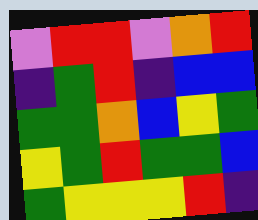[["violet", "red", "red", "violet", "orange", "red"], ["indigo", "green", "red", "indigo", "blue", "blue"], ["green", "green", "orange", "blue", "yellow", "green"], ["yellow", "green", "red", "green", "green", "blue"], ["green", "yellow", "yellow", "yellow", "red", "indigo"]]